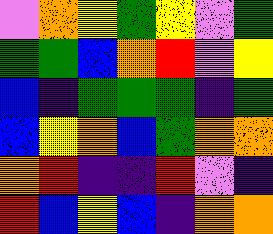[["violet", "orange", "yellow", "green", "yellow", "violet", "green"], ["green", "green", "blue", "orange", "red", "violet", "yellow"], ["blue", "indigo", "green", "green", "green", "indigo", "green"], ["blue", "yellow", "orange", "blue", "green", "orange", "orange"], ["orange", "red", "indigo", "indigo", "red", "violet", "indigo"], ["red", "blue", "yellow", "blue", "indigo", "orange", "orange"]]